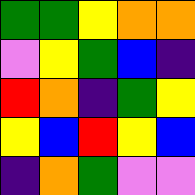[["green", "green", "yellow", "orange", "orange"], ["violet", "yellow", "green", "blue", "indigo"], ["red", "orange", "indigo", "green", "yellow"], ["yellow", "blue", "red", "yellow", "blue"], ["indigo", "orange", "green", "violet", "violet"]]